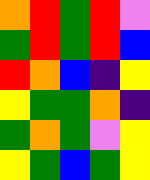[["orange", "red", "green", "red", "violet"], ["green", "red", "green", "red", "blue"], ["red", "orange", "blue", "indigo", "yellow"], ["yellow", "green", "green", "orange", "indigo"], ["green", "orange", "green", "violet", "yellow"], ["yellow", "green", "blue", "green", "yellow"]]